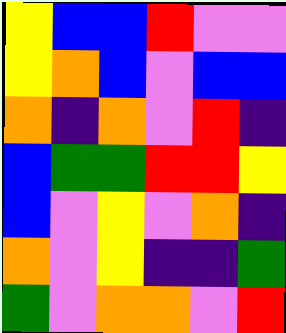[["yellow", "blue", "blue", "red", "violet", "violet"], ["yellow", "orange", "blue", "violet", "blue", "blue"], ["orange", "indigo", "orange", "violet", "red", "indigo"], ["blue", "green", "green", "red", "red", "yellow"], ["blue", "violet", "yellow", "violet", "orange", "indigo"], ["orange", "violet", "yellow", "indigo", "indigo", "green"], ["green", "violet", "orange", "orange", "violet", "red"]]